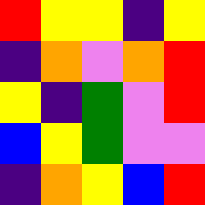[["red", "yellow", "yellow", "indigo", "yellow"], ["indigo", "orange", "violet", "orange", "red"], ["yellow", "indigo", "green", "violet", "red"], ["blue", "yellow", "green", "violet", "violet"], ["indigo", "orange", "yellow", "blue", "red"]]